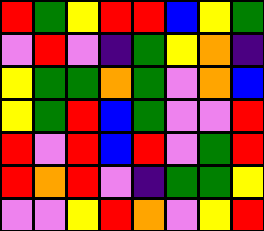[["red", "green", "yellow", "red", "red", "blue", "yellow", "green"], ["violet", "red", "violet", "indigo", "green", "yellow", "orange", "indigo"], ["yellow", "green", "green", "orange", "green", "violet", "orange", "blue"], ["yellow", "green", "red", "blue", "green", "violet", "violet", "red"], ["red", "violet", "red", "blue", "red", "violet", "green", "red"], ["red", "orange", "red", "violet", "indigo", "green", "green", "yellow"], ["violet", "violet", "yellow", "red", "orange", "violet", "yellow", "red"]]